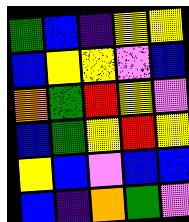[["green", "blue", "indigo", "yellow", "yellow"], ["blue", "yellow", "yellow", "violet", "blue"], ["orange", "green", "red", "yellow", "violet"], ["blue", "green", "yellow", "red", "yellow"], ["yellow", "blue", "violet", "blue", "blue"], ["blue", "indigo", "orange", "green", "violet"]]